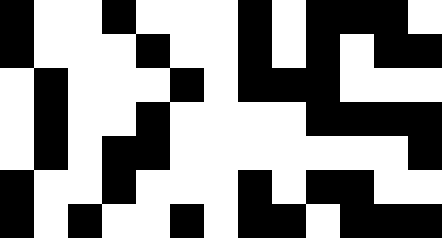[["black", "white", "white", "black", "white", "white", "white", "black", "white", "black", "black", "black", "white"], ["black", "white", "white", "white", "black", "white", "white", "black", "white", "black", "white", "black", "black"], ["white", "black", "white", "white", "white", "black", "white", "black", "black", "black", "white", "white", "white"], ["white", "black", "white", "white", "black", "white", "white", "white", "white", "black", "black", "black", "black"], ["white", "black", "white", "black", "black", "white", "white", "white", "white", "white", "white", "white", "black"], ["black", "white", "white", "black", "white", "white", "white", "black", "white", "black", "black", "white", "white"], ["black", "white", "black", "white", "white", "black", "white", "black", "black", "white", "black", "black", "black"]]